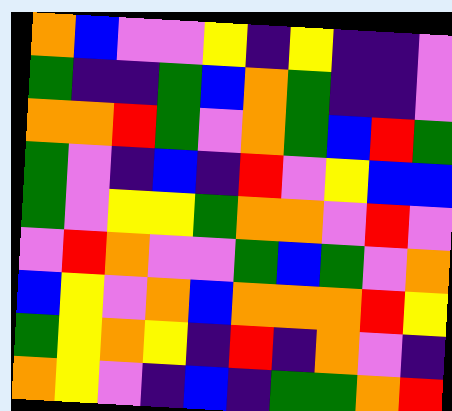[["orange", "blue", "violet", "violet", "yellow", "indigo", "yellow", "indigo", "indigo", "violet"], ["green", "indigo", "indigo", "green", "blue", "orange", "green", "indigo", "indigo", "violet"], ["orange", "orange", "red", "green", "violet", "orange", "green", "blue", "red", "green"], ["green", "violet", "indigo", "blue", "indigo", "red", "violet", "yellow", "blue", "blue"], ["green", "violet", "yellow", "yellow", "green", "orange", "orange", "violet", "red", "violet"], ["violet", "red", "orange", "violet", "violet", "green", "blue", "green", "violet", "orange"], ["blue", "yellow", "violet", "orange", "blue", "orange", "orange", "orange", "red", "yellow"], ["green", "yellow", "orange", "yellow", "indigo", "red", "indigo", "orange", "violet", "indigo"], ["orange", "yellow", "violet", "indigo", "blue", "indigo", "green", "green", "orange", "red"]]